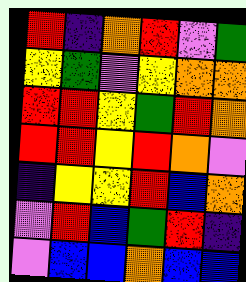[["red", "indigo", "orange", "red", "violet", "green"], ["yellow", "green", "violet", "yellow", "orange", "orange"], ["red", "red", "yellow", "green", "red", "orange"], ["red", "red", "yellow", "red", "orange", "violet"], ["indigo", "yellow", "yellow", "red", "blue", "orange"], ["violet", "red", "blue", "green", "red", "indigo"], ["violet", "blue", "blue", "orange", "blue", "blue"]]